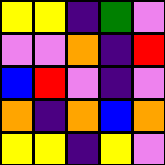[["yellow", "yellow", "indigo", "green", "violet"], ["violet", "violet", "orange", "indigo", "red"], ["blue", "red", "violet", "indigo", "violet"], ["orange", "indigo", "orange", "blue", "orange"], ["yellow", "yellow", "indigo", "yellow", "violet"]]